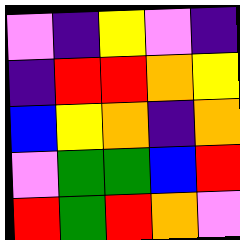[["violet", "indigo", "yellow", "violet", "indigo"], ["indigo", "red", "red", "orange", "yellow"], ["blue", "yellow", "orange", "indigo", "orange"], ["violet", "green", "green", "blue", "red"], ["red", "green", "red", "orange", "violet"]]